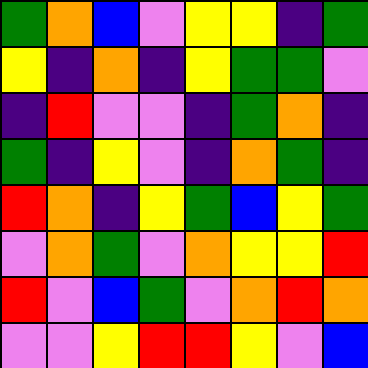[["green", "orange", "blue", "violet", "yellow", "yellow", "indigo", "green"], ["yellow", "indigo", "orange", "indigo", "yellow", "green", "green", "violet"], ["indigo", "red", "violet", "violet", "indigo", "green", "orange", "indigo"], ["green", "indigo", "yellow", "violet", "indigo", "orange", "green", "indigo"], ["red", "orange", "indigo", "yellow", "green", "blue", "yellow", "green"], ["violet", "orange", "green", "violet", "orange", "yellow", "yellow", "red"], ["red", "violet", "blue", "green", "violet", "orange", "red", "orange"], ["violet", "violet", "yellow", "red", "red", "yellow", "violet", "blue"]]